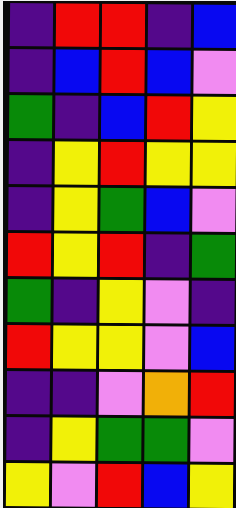[["indigo", "red", "red", "indigo", "blue"], ["indigo", "blue", "red", "blue", "violet"], ["green", "indigo", "blue", "red", "yellow"], ["indigo", "yellow", "red", "yellow", "yellow"], ["indigo", "yellow", "green", "blue", "violet"], ["red", "yellow", "red", "indigo", "green"], ["green", "indigo", "yellow", "violet", "indigo"], ["red", "yellow", "yellow", "violet", "blue"], ["indigo", "indigo", "violet", "orange", "red"], ["indigo", "yellow", "green", "green", "violet"], ["yellow", "violet", "red", "blue", "yellow"]]